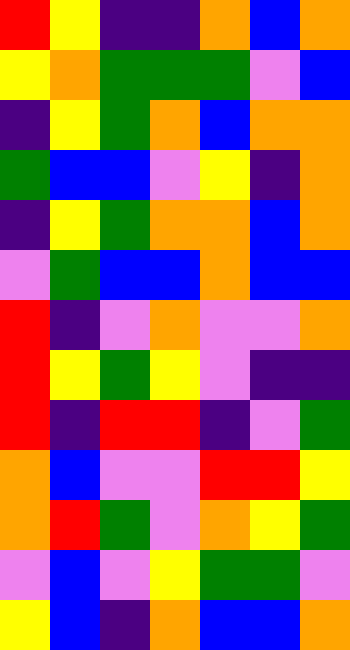[["red", "yellow", "indigo", "indigo", "orange", "blue", "orange"], ["yellow", "orange", "green", "green", "green", "violet", "blue"], ["indigo", "yellow", "green", "orange", "blue", "orange", "orange"], ["green", "blue", "blue", "violet", "yellow", "indigo", "orange"], ["indigo", "yellow", "green", "orange", "orange", "blue", "orange"], ["violet", "green", "blue", "blue", "orange", "blue", "blue"], ["red", "indigo", "violet", "orange", "violet", "violet", "orange"], ["red", "yellow", "green", "yellow", "violet", "indigo", "indigo"], ["red", "indigo", "red", "red", "indigo", "violet", "green"], ["orange", "blue", "violet", "violet", "red", "red", "yellow"], ["orange", "red", "green", "violet", "orange", "yellow", "green"], ["violet", "blue", "violet", "yellow", "green", "green", "violet"], ["yellow", "blue", "indigo", "orange", "blue", "blue", "orange"]]